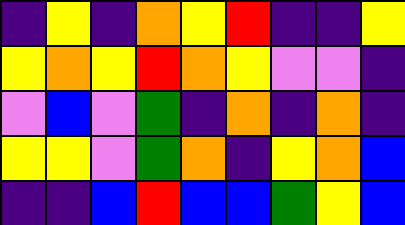[["indigo", "yellow", "indigo", "orange", "yellow", "red", "indigo", "indigo", "yellow"], ["yellow", "orange", "yellow", "red", "orange", "yellow", "violet", "violet", "indigo"], ["violet", "blue", "violet", "green", "indigo", "orange", "indigo", "orange", "indigo"], ["yellow", "yellow", "violet", "green", "orange", "indigo", "yellow", "orange", "blue"], ["indigo", "indigo", "blue", "red", "blue", "blue", "green", "yellow", "blue"]]